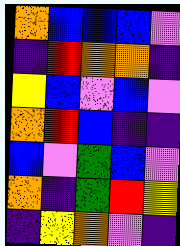[["orange", "blue", "blue", "blue", "violet"], ["indigo", "red", "orange", "orange", "indigo"], ["yellow", "blue", "violet", "blue", "violet"], ["orange", "red", "blue", "indigo", "indigo"], ["blue", "violet", "green", "blue", "violet"], ["orange", "indigo", "green", "red", "yellow"], ["indigo", "yellow", "orange", "violet", "indigo"]]